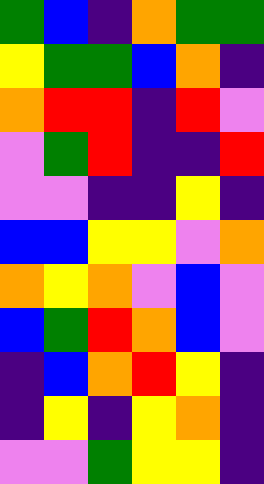[["green", "blue", "indigo", "orange", "green", "green"], ["yellow", "green", "green", "blue", "orange", "indigo"], ["orange", "red", "red", "indigo", "red", "violet"], ["violet", "green", "red", "indigo", "indigo", "red"], ["violet", "violet", "indigo", "indigo", "yellow", "indigo"], ["blue", "blue", "yellow", "yellow", "violet", "orange"], ["orange", "yellow", "orange", "violet", "blue", "violet"], ["blue", "green", "red", "orange", "blue", "violet"], ["indigo", "blue", "orange", "red", "yellow", "indigo"], ["indigo", "yellow", "indigo", "yellow", "orange", "indigo"], ["violet", "violet", "green", "yellow", "yellow", "indigo"]]